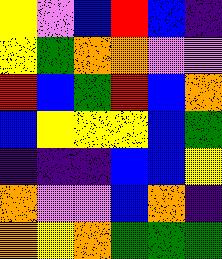[["yellow", "violet", "blue", "red", "blue", "indigo"], ["yellow", "green", "orange", "orange", "violet", "violet"], ["red", "blue", "green", "red", "blue", "orange"], ["blue", "yellow", "yellow", "yellow", "blue", "green"], ["indigo", "indigo", "indigo", "blue", "blue", "yellow"], ["orange", "violet", "violet", "blue", "orange", "indigo"], ["orange", "yellow", "orange", "green", "green", "green"]]